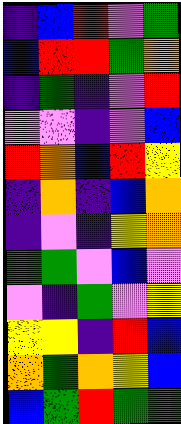[["indigo", "blue", "red", "violet", "green"], ["blue", "red", "red", "green", "orange"], ["indigo", "green", "indigo", "violet", "red"], ["violet", "violet", "indigo", "violet", "blue"], ["red", "orange", "blue", "red", "yellow"], ["indigo", "orange", "indigo", "blue", "orange"], ["indigo", "violet", "indigo", "yellow", "orange"], ["green", "green", "violet", "blue", "violet"], ["violet", "indigo", "green", "violet", "yellow"], ["yellow", "yellow", "indigo", "red", "blue"], ["orange", "green", "orange", "yellow", "blue"], ["blue", "green", "red", "green", "green"]]